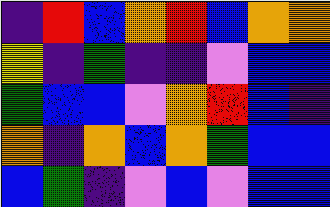[["indigo", "red", "blue", "orange", "red", "blue", "orange", "orange"], ["yellow", "indigo", "green", "indigo", "indigo", "violet", "blue", "blue"], ["green", "blue", "blue", "violet", "orange", "red", "blue", "indigo"], ["orange", "indigo", "orange", "blue", "orange", "green", "blue", "blue"], ["blue", "green", "indigo", "violet", "blue", "violet", "blue", "blue"]]